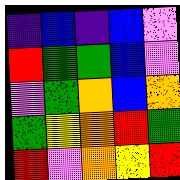[["indigo", "blue", "indigo", "blue", "violet"], ["red", "green", "green", "blue", "violet"], ["violet", "green", "orange", "blue", "orange"], ["green", "yellow", "orange", "red", "green"], ["red", "violet", "orange", "yellow", "red"]]